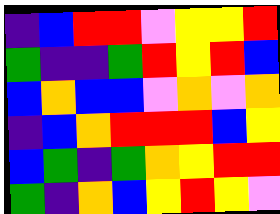[["indigo", "blue", "red", "red", "violet", "yellow", "yellow", "red"], ["green", "indigo", "indigo", "green", "red", "yellow", "red", "blue"], ["blue", "orange", "blue", "blue", "violet", "orange", "violet", "orange"], ["indigo", "blue", "orange", "red", "red", "red", "blue", "yellow"], ["blue", "green", "indigo", "green", "orange", "yellow", "red", "red"], ["green", "indigo", "orange", "blue", "yellow", "red", "yellow", "violet"]]